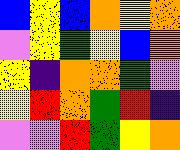[["blue", "yellow", "blue", "orange", "yellow", "orange"], ["violet", "yellow", "green", "yellow", "blue", "orange"], ["yellow", "indigo", "orange", "orange", "green", "violet"], ["yellow", "red", "orange", "green", "red", "indigo"], ["violet", "violet", "red", "green", "yellow", "orange"]]